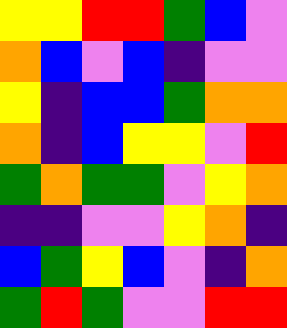[["yellow", "yellow", "red", "red", "green", "blue", "violet"], ["orange", "blue", "violet", "blue", "indigo", "violet", "violet"], ["yellow", "indigo", "blue", "blue", "green", "orange", "orange"], ["orange", "indigo", "blue", "yellow", "yellow", "violet", "red"], ["green", "orange", "green", "green", "violet", "yellow", "orange"], ["indigo", "indigo", "violet", "violet", "yellow", "orange", "indigo"], ["blue", "green", "yellow", "blue", "violet", "indigo", "orange"], ["green", "red", "green", "violet", "violet", "red", "red"]]